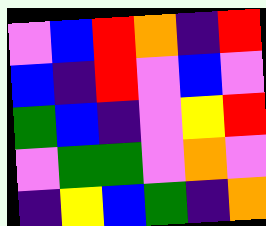[["violet", "blue", "red", "orange", "indigo", "red"], ["blue", "indigo", "red", "violet", "blue", "violet"], ["green", "blue", "indigo", "violet", "yellow", "red"], ["violet", "green", "green", "violet", "orange", "violet"], ["indigo", "yellow", "blue", "green", "indigo", "orange"]]